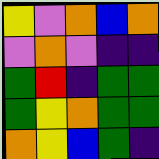[["yellow", "violet", "orange", "blue", "orange"], ["violet", "orange", "violet", "indigo", "indigo"], ["green", "red", "indigo", "green", "green"], ["green", "yellow", "orange", "green", "green"], ["orange", "yellow", "blue", "green", "indigo"]]